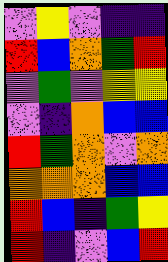[["violet", "yellow", "violet", "indigo", "indigo"], ["red", "blue", "orange", "green", "red"], ["violet", "green", "violet", "yellow", "yellow"], ["violet", "indigo", "orange", "blue", "blue"], ["red", "green", "orange", "violet", "orange"], ["orange", "orange", "orange", "blue", "blue"], ["red", "blue", "indigo", "green", "yellow"], ["red", "indigo", "violet", "blue", "red"]]